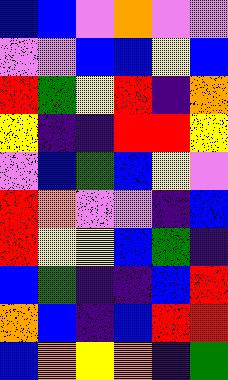[["blue", "blue", "violet", "orange", "violet", "violet"], ["violet", "violet", "blue", "blue", "yellow", "blue"], ["red", "green", "yellow", "red", "indigo", "orange"], ["yellow", "indigo", "indigo", "red", "red", "yellow"], ["violet", "blue", "green", "blue", "yellow", "violet"], ["red", "orange", "violet", "violet", "indigo", "blue"], ["red", "yellow", "yellow", "blue", "green", "indigo"], ["blue", "green", "indigo", "indigo", "blue", "red"], ["orange", "blue", "indigo", "blue", "red", "red"], ["blue", "orange", "yellow", "orange", "indigo", "green"]]